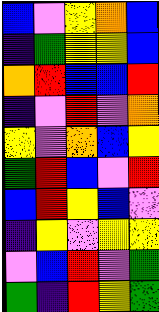[["blue", "violet", "yellow", "orange", "blue"], ["indigo", "green", "yellow", "yellow", "blue"], ["orange", "red", "blue", "blue", "red"], ["indigo", "violet", "red", "violet", "orange"], ["yellow", "violet", "orange", "blue", "yellow"], ["green", "red", "blue", "violet", "red"], ["blue", "red", "yellow", "blue", "violet"], ["indigo", "yellow", "violet", "yellow", "yellow"], ["violet", "blue", "red", "violet", "green"], ["green", "indigo", "red", "yellow", "green"]]